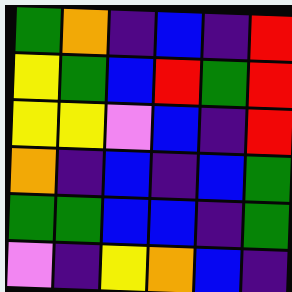[["green", "orange", "indigo", "blue", "indigo", "red"], ["yellow", "green", "blue", "red", "green", "red"], ["yellow", "yellow", "violet", "blue", "indigo", "red"], ["orange", "indigo", "blue", "indigo", "blue", "green"], ["green", "green", "blue", "blue", "indigo", "green"], ["violet", "indigo", "yellow", "orange", "blue", "indigo"]]